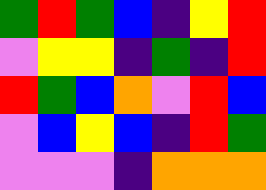[["green", "red", "green", "blue", "indigo", "yellow", "red"], ["violet", "yellow", "yellow", "indigo", "green", "indigo", "red"], ["red", "green", "blue", "orange", "violet", "red", "blue"], ["violet", "blue", "yellow", "blue", "indigo", "red", "green"], ["violet", "violet", "violet", "indigo", "orange", "orange", "orange"]]